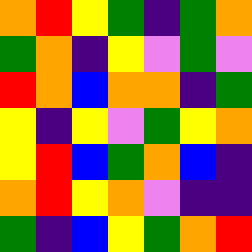[["orange", "red", "yellow", "green", "indigo", "green", "orange"], ["green", "orange", "indigo", "yellow", "violet", "green", "violet"], ["red", "orange", "blue", "orange", "orange", "indigo", "green"], ["yellow", "indigo", "yellow", "violet", "green", "yellow", "orange"], ["yellow", "red", "blue", "green", "orange", "blue", "indigo"], ["orange", "red", "yellow", "orange", "violet", "indigo", "indigo"], ["green", "indigo", "blue", "yellow", "green", "orange", "red"]]